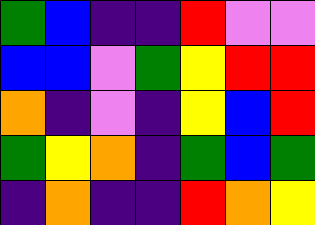[["green", "blue", "indigo", "indigo", "red", "violet", "violet"], ["blue", "blue", "violet", "green", "yellow", "red", "red"], ["orange", "indigo", "violet", "indigo", "yellow", "blue", "red"], ["green", "yellow", "orange", "indigo", "green", "blue", "green"], ["indigo", "orange", "indigo", "indigo", "red", "orange", "yellow"]]